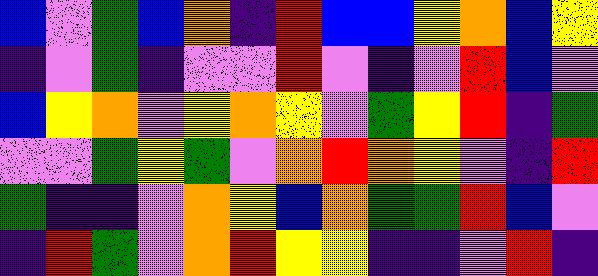[["blue", "violet", "green", "blue", "orange", "indigo", "red", "blue", "blue", "yellow", "orange", "blue", "yellow"], ["indigo", "violet", "green", "indigo", "violet", "violet", "red", "violet", "indigo", "violet", "red", "blue", "violet"], ["blue", "yellow", "orange", "violet", "yellow", "orange", "yellow", "violet", "green", "yellow", "red", "indigo", "green"], ["violet", "violet", "green", "yellow", "green", "violet", "orange", "red", "orange", "yellow", "violet", "indigo", "red"], ["green", "indigo", "indigo", "violet", "orange", "yellow", "blue", "orange", "green", "green", "red", "blue", "violet"], ["indigo", "red", "green", "violet", "orange", "red", "yellow", "yellow", "indigo", "indigo", "violet", "red", "indigo"]]